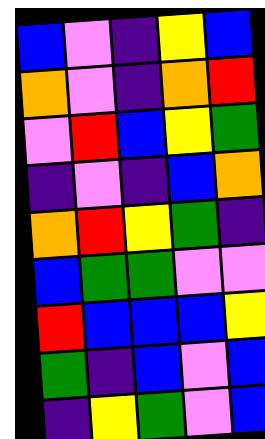[["blue", "violet", "indigo", "yellow", "blue"], ["orange", "violet", "indigo", "orange", "red"], ["violet", "red", "blue", "yellow", "green"], ["indigo", "violet", "indigo", "blue", "orange"], ["orange", "red", "yellow", "green", "indigo"], ["blue", "green", "green", "violet", "violet"], ["red", "blue", "blue", "blue", "yellow"], ["green", "indigo", "blue", "violet", "blue"], ["indigo", "yellow", "green", "violet", "blue"]]